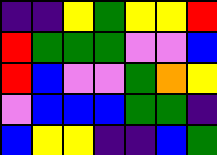[["indigo", "indigo", "yellow", "green", "yellow", "yellow", "red"], ["red", "green", "green", "green", "violet", "violet", "blue"], ["red", "blue", "violet", "violet", "green", "orange", "yellow"], ["violet", "blue", "blue", "blue", "green", "green", "indigo"], ["blue", "yellow", "yellow", "indigo", "indigo", "blue", "green"]]